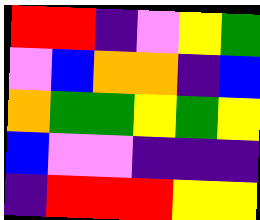[["red", "red", "indigo", "violet", "yellow", "green"], ["violet", "blue", "orange", "orange", "indigo", "blue"], ["orange", "green", "green", "yellow", "green", "yellow"], ["blue", "violet", "violet", "indigo", "indigo", "indigo"], ["indigo", "red", "red", "red", "yellow", "yellow"]]